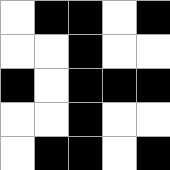[["white", "black", "black", "white", "black"], ["white", "white", "black", "white", "white"], ["black", "white", "black", "black", "black"], ["white", "white", "black", "white", "white"], ["white", "black", "black", "white", "black"]]